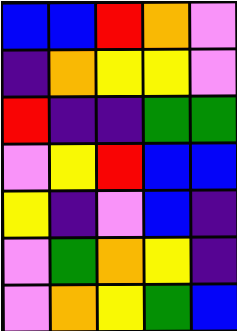[["blue", "blue", "red", "orange", "violet"], ["indigo", "orange", "yellow", "yellow", "violet"], ["red", "indigo", "indigo", "green", "green"], ["violet", "yellow", "red", "blue", "blue"], ["yellow", "indigo", "violet", "blue", "indigo"], ["violet", "green", "orange", "yellow", "indigo"], ["violet", "orange", "yellow", "green", "blue"]]